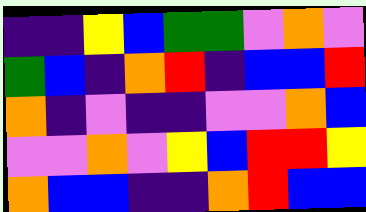[["indigo", "indigo", "yellow", "blue", "green", "green", "violet", "orange", "violet"], ["green", "blue", "indigo", "orange", "red", "indigo", "blue", "blue", "red"], ["orange", "indigo", "violet", "indigo", "indigo", "violet", "violet", "orange", "blue"], ["violet", "violet", "orange", "violet", "yellow", "blue", "red", "red", "yellow"], ["orange", "blue", "blue", "indigo", "indigo", "orange", "red", "blue", "blue"]]